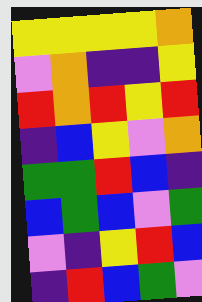[["yellow", "yellow", "yellow", "yellow", "orange"], ["violet", "orange", "indigo", "indigo", "yellow"], ["red", "orange", "red", "yellow", "red"], ["indigo", "blue", "yellow", "violet", "orange"], ["green", "green", "red", "blue", "indigo"], ["blue", "green", "blue", "violet", "green"], ["violet", "indigo", "yellow", "red", "blue"], ["indigo", "red", "blue", "green", "violet"]]